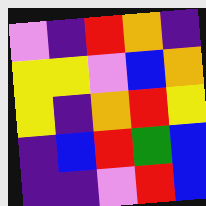[["violet", "indigo", "red", "orange", "indigo"], ["yellow", "yellow", "violet", "blue", "orange"], ["yellow", "indigo", "orange", "red", "yellow"], ["indigo", "blue", "red", "green", "blue"], ["indigo", "indigo", "violet", "red", "blue"]]